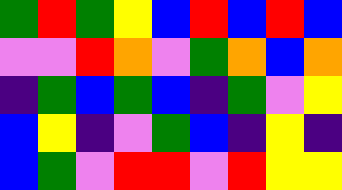[["green", "red", "green", "yellow", "blue", "red", "blue", "red", "blue"], ["violet", "violet", "red", "orange", "violet", "green", "orange", "blue", "orange"], ["indigo", "green", "blue", "green", "blue", "indigo", "green", "violet", "yellow"], ["blue", "yellow", "indigo", "violet", "green", "blue", "indigo", "yellow", "indigo"], ["blue", "green", "violet", "red", "red", "violet", "red", "yellow", "yellow"]]